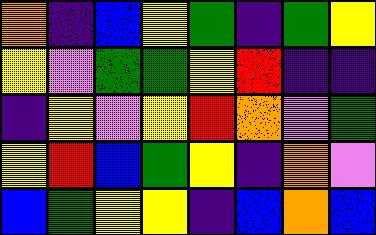[["orange", "indigo", "blue", "yellow", "green", "indigo", "green", "yellow"], ["yellow", "violet", "green", "green", "yellow", "red", "indigo", "indigo"], ["indigo", "yellow", "violet", "yellow", "red", "orange", "violet", "green"], ["yellow", "red", "blue", "green", "yellow", "indigo", "orange", "violet"], ["blue", "green", "yellow", "yellow", "indigo", "blue", "orange", "blue"]]